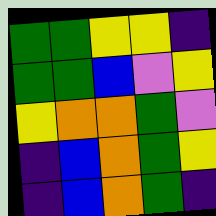[["green", "green", "yellow", "yellow", "indigo"], ["green", "green", "blue", "violet", "yellow"], ["yellow", "orange", "orange", "green", "violet"], ["indigo", "blue", "orange", "green", "yellow"], ["indigo", "blue", "orange", "green", "indigo"]]